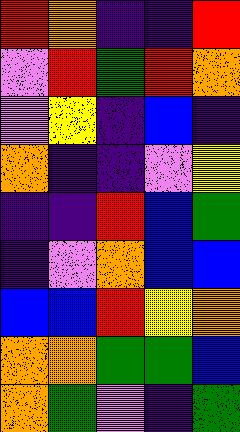[["red", "orange", "indigo", "indigo", "red"], ["violet", "red", "green", "red", "orange"], ["violet", "yellow", "indigo", "blue", "indigo"], ["orange", "indigo", "indigo", "violet", "yellow"], ["indigo", "indigo", "red", "blue", "green"], ["indigo", "violet", "orange", "blue", "blue"], ["blue", "blue", "red", "yellow", "orange"], ["orange", "orange", "green", "green", "blue"], ["orange", "green", "violet", "indigo", "green"]]